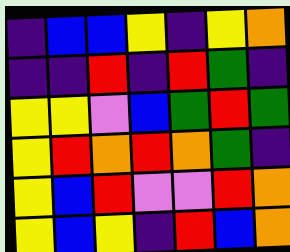[["indigo", "blue", "blue", "yellow", "indigo", "yellow", "orange"], ["indigo", "indigo", "red", "indigo", "red", "green", "indigo"], ["yellow", "yellow", "violet", "blue", "green", "red", "green"], ["yellow", "red", "orange", "red", "orange", "green", "indigo"], ["yellow", "blue", "red", "violet", "violet", "red", "orange"], ["yellow", "blue", "yellow", "indigo", "red", "blue", "orange"]]